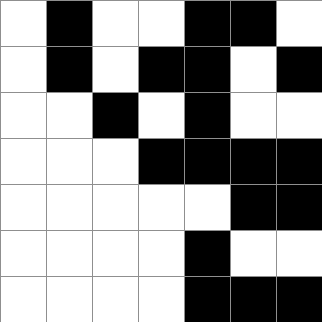[["white", "black", "white", "white", "black", "black", "white"], ["white", "black", "white", "black", "black", "white", "black"], ["white", "white", "black", "white", "black", "white", "white"], ["white", "white", "white", "black", "black", "black", "black"], ["white", "white", "white", "white", "white", "black", "black"], ["white", "white", "white", "white", "black", "white", "white"], ["white", "white", "white", "white", "black", "black", "black"]]